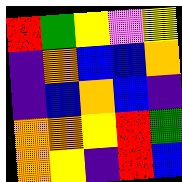[["red", "green", "yellow", "violet", "yellow"], ["indigo", "orange", "blue", "blue", "orange"], ["indigo", "blue", "orange", "blue", "indigo"], ["orange", "orange", "yellow", "red", "green"], ["orange", "yellow", "indigo", "red", "blue"]]